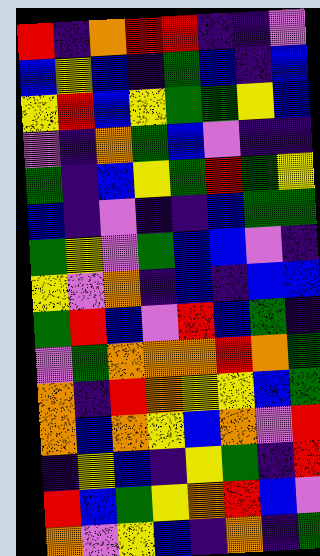[["red", "indigo", "orange", "red", "red", "indigo", "indigo", "violet"], ["blue", "yellow", "blue", "indigo", "green", "blue", "indigo", "blue"], ["yellow", "red", "blue", "yellow", "green", "green", "yellow", "blue"], ["violet", "indigo", "orange", "green", "blue", "violet", "indigo", "indigo"], ["green", "indigo", "blue", "yellow", "green", "red", "green", "yellow"], ["blue", "indigo", "violet", "indigo", "indigo", "blue", "green", "green"], ["green", "yellow", "violet", "green", "blue", "blue", "violet", "indigo"], ["yellow", "violet", "orange", "indigo", "blue", "indigo", "blue", "blue"], ["green", "red", "blue", "violet", "red", "blue", "green", "indigo"], ["violet", "green", "orange", "orange", "orange", "red", "orange", "green"], ["orange", "indigo", "red", "orange", "yellow", "yellow", "blue", "green"], ["orange", "blue", "orange", "yellow", "blue", "orange", "violet", "red"], ["indigo", "yellow", "blue", "indigo", "yellow", "green", "indigo", "red"], ["red", "blue", "green", "yellow", "orange", "red", "blue", "violet"], ["orange", "violet", "yellow", "blue", "indigo", "orange", "indigo", "green"]]